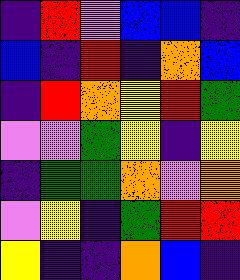[["indigo", "red", "violet", "blue", "blue", "indigo"], ["blue", "indigo", "red", "indigo", "orange", "blue"], ["indigo", "red", "orange", "yellow", "red", "green"], ["violet", "violet", "green", "yellow", "indigo", "yellow"], ["indigo", "green", "green", "orange", "violet", "orange"], ["violet", "yellow", "indigo", "green", "red", "red"], ["yellow", "indigo", "indigo", "orange", "blue", "indigo"]]